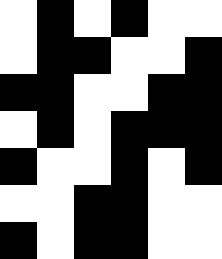[["white", "black", "white", "black", "white", "white"], ["white", "black", "black", "white", "white", "black"], ["black", "black", "white", "white", "black", "black"], ["white", "black", "white", "black", "black", "black"], ["black", "white", "white", "black", "white", "black"], ["white", "white", "black", "black", "white", "white"], ["black", "white", "black", "black", "white", "white"]]